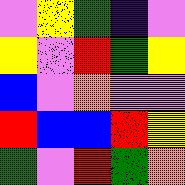[["violet", "yellow", "green", "indigo", "violet"], ["yellow", "violet", "red", "green", "yellow"], ["blue", "violet", "orange", "violet", "violet"], ["red", "blue", "blue", "red", "yellow"], ["green", "violet", "red", "green", "orange"]]